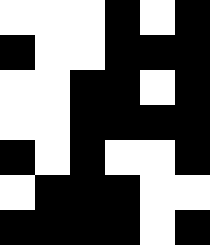[["white", "white", "white", "black", "white", "black"], ["black", "white", "white", "black", "black", "black"], ["white", "white", "black", "black", "white", "black"], ["white", "white", "black", "black", "black", "black"], ["black", "white", "black", "white", "white", "black"], ["white", "black", "black", "black", "white", "white"], ["black", "black", "black", "black", "white", "black"]]